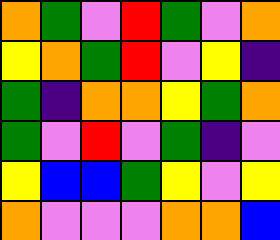[["orange", "green", "violet", "red", "green", "violet", "orange"], ["yellow", "orange", "green", "red", "violet", "yellow", "indigo"], ["green", "indigo", "orange", "orange", "yellow", "green", "orange"], ["green", "violet", "red", "violet", "green", "indigo", "violet"], ["yellow", "blue", "blue", "green", "yellow", "violet", "yellow"], ["orange", "violet", "violet", "violet", "orange", "orange", "blue"]]